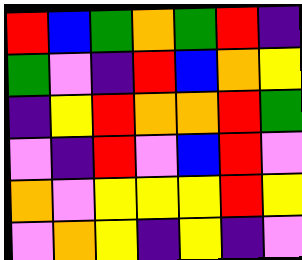[["red", "blue", "green", "orange", "green", "red", "indigo"], ["green", "violet", "indigo", "red", "blue", "orange", "yellow"], ["indigo", "yellow", "red", "orange", "orange", "red", "green"], ["violet", "indigo", "red", "violet", "blue", "red", "violet"], ["orange", "violet", "yellow", "yellow", "yellow", "red", "yellow"], ["violet", "orange", "yellow", "indigo", "yellow", "indigo", "violet"]]